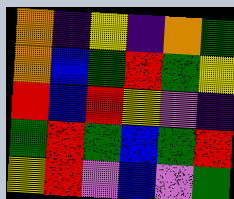[["orange", "indigo", "yellow", "indigo", "orange", "green"], ["orange", "blue", "green", "red", "green", "yellow"], ["red", "blue", "red", "yellow", "violet", "indigo"], ["green", "red", "green", "blue", "green", "red"], ["yellow", "red", "violet", "blue", "violet", "green"]]